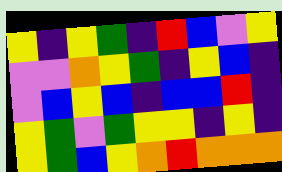[["yellow", "indigo", "yellow", "green", "indigo", "red", "blue", "violet", "yellow"], ["violet", "violet", "orange", "yellow", "green", "indigo", "yellow", "blue", "indigo"], ["violet", "blue", "yellow", "blue", "indigo", "blue", "blue", "red", "indigo"], ["yellow", "green", "violet", "green", "yellow", "yellow", "indigo", "yellow", "indigo"], ["yellow", "green", "blue", "yellow", "orange", "red", "orange", "orange", "orange"]]